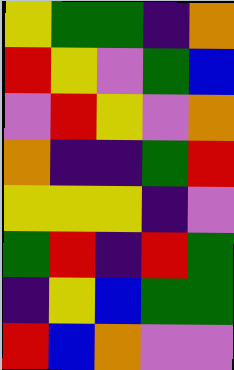[["yellow", "green", "green", "indigo", "orange"], ["red", "yellow", "violet", "green", "blue"], ["violet", "red", "yellow", "violet", "orange"], ["orange", "indigo", "indigo", "green", "red"], ["yellow", "yellow", "yellow", "indigo", "violet"], ["green", "red", "indigo", "red", "green"], ["indigo", "yellow", "blue", "green", "green"], ["red", "blue", "orange", "violet", "violet"]]